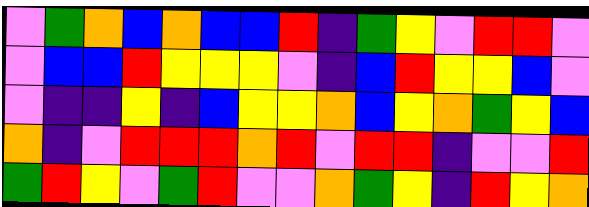[["violet", "green", "orange", "blue", "orange", "blue", "blue", "red", "indigo", "green", "yellow", "violet", "red", "red", "violet"], ["violet", "blue", "blue", "red", "yellow", "yellow", "yellow", "violet", "indigo", "blue", "red", "yellow", "yellow", "blue", "violet"], ["violet", "indigo", "indigo", "yellow", "indigo", "blue", "yellow", "yellow", "orange", "blue", "yellow", "orange", "green", "yellow", "blue"], ["orange", "indigo", "violet", "red", "red", "red", "orange", "red", "violet", "red", "red", "indigo", "violet", "violet", "red"], ["green", "red", "yellow", "violet", "green", "red", "violet", "violet", "orange", "green", "yellow", "indigo", "red", "yellow", "orange"]]